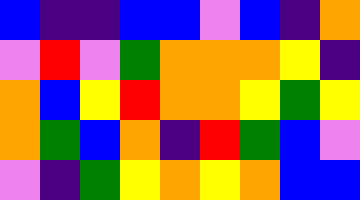[["blue", "indigo", "indigo", "blue", "blue", "violet", "blue", "indigo", "orange"], ["violet", "red", "violet", "green", "orange", "orange", "orange", "yellow", "indigo"], ["orange", "blue", "yellow", "red", "orange", "orange", "yellow", "green", "yellow"], ["orange", "green", "blue", "orange", "indigo", "red", "green", "blue", "violet"], ["violet", "indigo", "green", "yellow", "orange", "yellow", "orange", "blue", "blue"]]